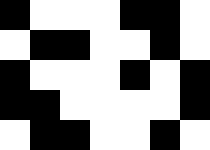[["black", "white", "white", "white", "black", "black", "white"], ["white", "black", "black", "white", "white", "black", "white"], ["black", "white", "white", "white", "black", "white", "black"], ["black", "black", "white", "white", "white", "white", "black"], ["white", "black", "black", "white", "white", "black", "white"]]